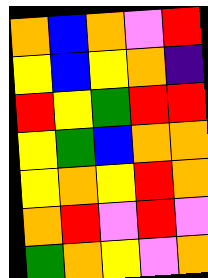[["orange", "blue", "orange", "violet", "red"], ["yellow", "blue", "yellow", "orange", "indigo"], ["red", "yellow", "green", "red", "red"], ["yellow", "green", "blue", "orange", "orange"], ["yellow", "orange", "yellow", "red", "orange"], ["orange", "red", "violet", "red", "violet"], ["green", "orange", "yellow", "violet", "orange"]]